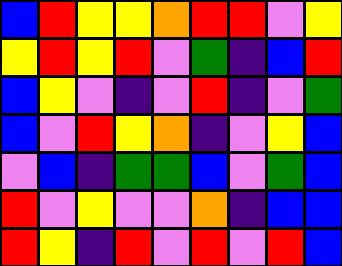[["blue", "red", "yellow", "yellow", "orange", "red", "red", "violet", "yellow"], ["yellow", "red", "yellow", "red", "violet", "green", "indigo", "blue", "red"], ["blue", "yellow", "violet", "indigo", "violet", "red", "indigo", "violet", "green"], ["blue", "violet", "red", "yellow", "orange", "indigo", "violet", "yellow", "blue"], ["violet", "blue", "indigo", "green", "green", "blue", "violet", "green", "blue"], ["red", "violet", "yellow", "violet", "violet", "orange", "indigo", "blue", "blue"], ["red", "yellow", "indigo", "red", "violet", "red", "violet", "red", "blue"]]